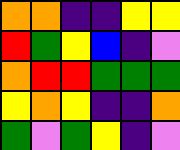[["orange", "orange", "indigo", "indigo", "yellow", "yellow"], ["red", "green", "yellow", "blue", "indigo", "violet"], ["orange", "red", "red", "green", "green", "green"], ["yellow", "orange", "yellow", "indigo", "indigo", "orange"], ["green", "violet", "green", "yellow", "indigo", "violet"]]